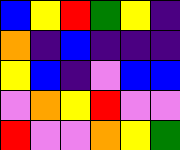[["blue", "yellow", "red", "green", "yellow", "indigo"], ["orange", "indigo", "blue", "indigo", "indigo", "indigo"], ["yellow", "blue", "indigo", "violet", "blue", "blue"], ["violet", "orange", "yellow", "red", "violet", "violet"], ["red", "violet", "violet", "orange", "yellow", "green"]]